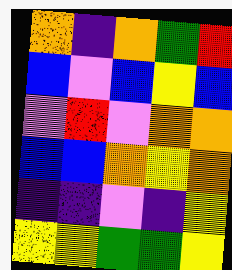[["orange", "indigo", "orange", "green", "red"], ["blue", "violet", "blue", "yellow", "blue"], ["violet", "red", "violet", "orange", "orange"], ["blue", "blue", "orange", "yellow", "orange"], ["indigo", "indigo", "violet", "indigo", "yellow"], ["yellow", "yellow", "green", "green", "yellow"]]